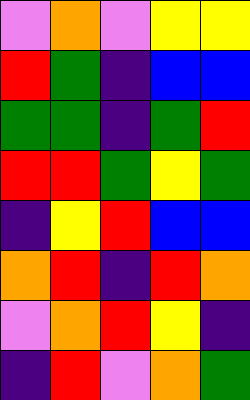[["violet", "orange", "violet", "yellow", "yellow"], ["red", "green", "indigo", "blue", "blue"], ["green", "green", "indigo", "green", "red"], ["red", "red", "green", "yellow", "green"], ["indigo", "yellow", "red", "blue", "blue"], ["orange", "red", "indigo", "red", "orange"], ["violet", "orange", "red", "yellow", "indigo"], ["indigo", "red", "violet", "orange", "green"]]